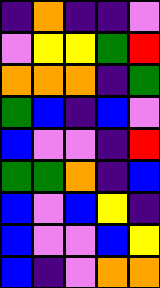[["indigo", "orange", "indigo", "indigo", "violet"], ["violet", "yellow", "yellow", "green", "red"], ["orange", "orange", "orange", "indigo", "green"], ["green", "blue", "indigo", "blue", "violet"], ["blue", "violet", "violet", "indigo", "red"], ["green", "green", "orange", "indigo", "blue"], ["blue", "violet", "blue", "yellow", "indigo"], ["blue", "violet", "violet", "blue", "yellow"], ["blue", "indigo", "violet", "orange", "orange"]]